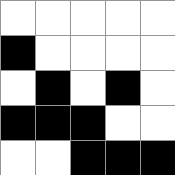[["white", "white", "white", "white", "white"], ["black", "white", "white", "white", "white"], ["white", "black", "white", "black", "white"], ["black", "black", "black", "white", "white"], ["white", "white", "black", "black", "black"]]